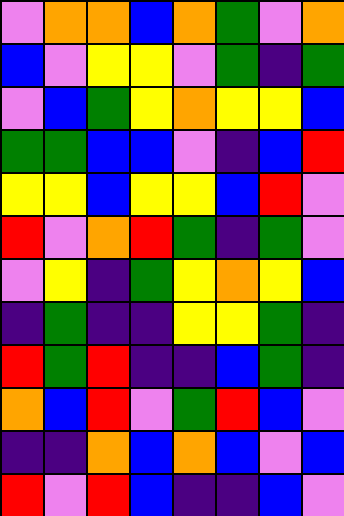[["violet", "orange", "orange", "blue", "orange", "green", "violet", "orange"], ["blue", "violet", "yellow", "yellow", "violet", "green", "indigo", "green"], ["violet", "blue", "green", "yellow", "orange", "yellow", "yellow", "blue"], ["green", "green", "blue", "blue", "violet", "indigo", "blue", "red"], ["yellow", "yellow", "blue", "yellow", "yellow", "blue", "red", "violet"], ["red", "violet", "orange", "red", "green", "indigo", "green", "violet"], ["violet", "yellow", "indigo", "green", "yellow", "orange", "yellow", "blue"], ["indigo", "green", "indigo", "indigo", "yellow", "yellow", "green", "indigo"], ["red", "green", "red", "indigo", "indigo", "blue", "green", "indigo"], ["orange", "blue", "red", "violet", "green", "red", "blue", "violet"], ["indigo", "indigo", "orange", "blue", "orange", "blue", "violet", "blue"], ["red", "violet", "red", "blue", "indigo", "indigo", "blue", "violet"]]